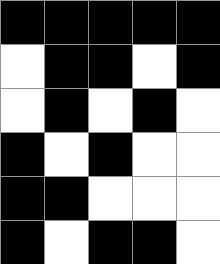[["black", "black", "black", "black", "black"], ["white", "black", "black", "white", "black"], ["white", "black", "white", "black", "white"], ["black", "white", "black", "white", "white"], ["black", "black", "white", "white", "white"], ["black", "white", "black", "black", "white"]]